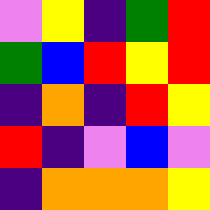[["violet", "yellow", "indigo", "green", "red"], ["green", "blue", "red", "yellow", "red"], ["indigo", "orange", "indigo", "red", "yellow"], ["red", "indigo", "violet", "blue", "violet"], ["indigo", "orange", "orange", "orange", "yellow"]]